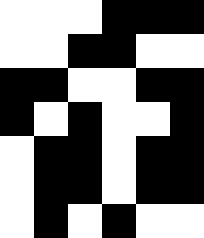[["white", "white", "white", "black", "black", "black"], ["white", "white", "black", "black", "white", "white"], ["black", "black", "white", "white", "black", "black"], ["black", "white", "black", "white", "white", "black"], ["white", "black", "black", "white", "black", "black"], ["white", "black", "black", "white", "black", "black"], ["white", "black", "white", "black", "white", "white"]]